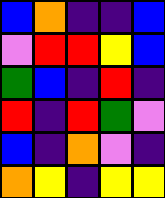[["blue", "orange", "indigo", "indigo", "blue"], ["violet", "red", "red", "yellow", "blue"], ["green", "blue", "indigo", "red", "indigo"], ["red", "indigo", "red", "green", "violet"], ["blue", "indigo", "orange", "violet", "indigo"], ["orange", "yellow", "indigo", "yellow", "yellow"]]